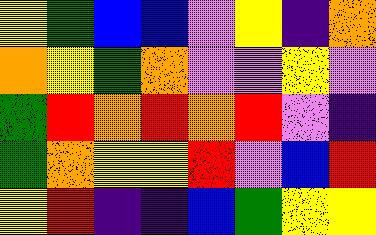[["yellow", "green", "blue", "blue", "violet", "yellow", "indigo", "orange"], ["orange", "yellow", "green", "orange", "violet", "violet", "yellow", "violet"], ["green", "red", "orange", "red", "orange", "red", "violet", "indigo"], ["green", "orange", "yellow", "yellow", "red", "violet", "blue", "red"], ["yellow", "red", "indigo", "indigo", "blue", "green", "yellow", "yellow"]]